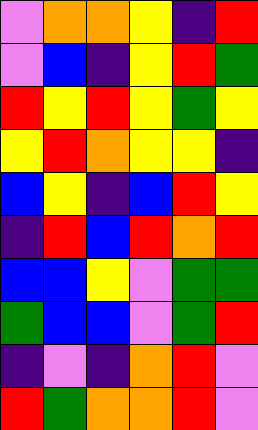[["violet", "orange", "orange", "yellow", "indigo", "red"], ["violet", "blue", "indigo", "yellow", "red", "green"], ["red", "yellow", "red", "yellow", "green", "yellow"], ["yellow", "red", "orange", "yellow", "yellow", "indigo"], ["blue", "yellow", "indigo", "blue", "red", "yellow"], ["indigo", "red", "blue", "red", "orange", "red"], ["blue", "blue", "yellow", "violet", "green", "green"], ["green", "blue", "blue", "violet", "green", "red"], ["indigo", "violet", "indigo", "orange", "red", "violet"], ["red", "green", "orange", "orange", "red", "violet"]]